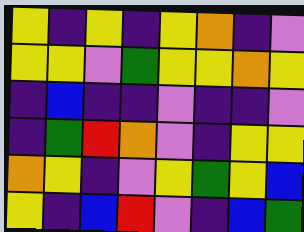[["yellow", "indigo", "yellow", "indigo", "yellow", "orange", "indigo", "violet"], ["yellow", "yellow", "violet", "green", "yellow", "yellow", "orange", "yellow"], ["indigo", "blue", "indigo", "indigo", "violet", "indigo", "indigo", "violet"], ["indigo", "green", "red", "orange", "violet", "indigo", "yellow", "yellow"], ["orange", "yellow", "indigo", "violet", "yellow", "green", "yellow", "blue"], ["yellow", "indigo", "blue", "red", "violet", "indigo", "blue", "green"]]